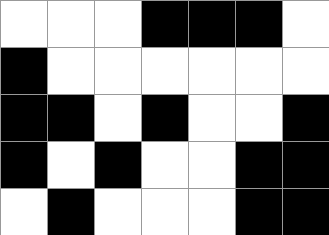[["white", "white", "white", "black", "black", "black", "white"], ["black", "white", "white", "white", "white", "white", "white"], ["black", "black", "white", "black", "white", "white", "black"], ["black", "white", "black", "white", "white", "black", "black"], ["white", "black", "white", "white", "white", "black", "black"]]